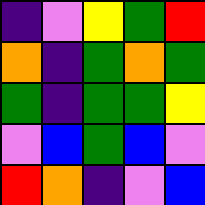[["indigo", "violet", "yellow", "green", "red"], ["orange", "indigo", "green", "orange", "green"], ["green", "indigo", "green", "green", "yellow"], ["violet", "blue", "green", "blue", "violet"], ["red", "orange", "indigo", "violet", "blue"]]